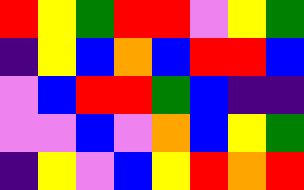[["red", "yellow", "green", "red", "red", "violet", "yellow", "green"], ["indigo", "yellow", "blue", "orange", "blue", "red", "red", "blue"], ["violet", "blue", "red", "red", "green", "blue", "indigo", "indigo"], ["violet", "violet", "blue", "violet", "orange", "blue", "yellow", "green"], ["indigo", "yellow", "violet", "blue", "yellow", "red", "orange", "red"]]